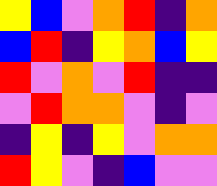[["yellow", "blue", "violet", "orange", "red", "indigo", "orange"], ["blue", "red", "indigo", "yellow", "orange", "blue", "yellow"], ["red", "violet", "orange", "violet", "red", "indigo", "indigo"], ["violet", "red", "orange", "orange", "violet", "indigo", "violet"], ["indigo", "yellow", "indigo", "yellow", "violet", "orange", "orange"], ["red", "yellow", "violet", "indigo", "blue", "violet", "violet"]]